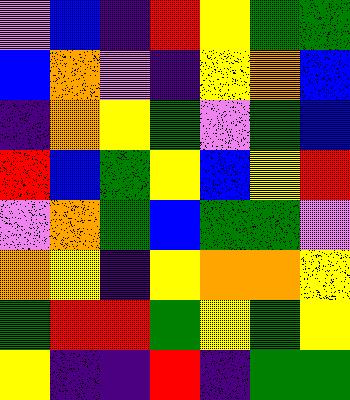[["violet", "blue", "indigo", "red", "yellow", "green", "green"], ["blue", "orange", "violet", "indigo", "yellow", "orange", "blue"], ["indigo", "orange", "yellow", "green", "violet", "green", "blue"], ["red", "blue", "green", "yellow", "blue", "yellow", "red"], ["violet", "orange", "green", "blue", "green", "green", "violet"], ["orange", "yellow", "indigo", "yellow", "orange", "orange", "yellow"], ["green", "red", "red", "green", "yellow", "green", "yellow"], ["yellow", "indigo", "indigo", "red", "indigo", "green", "green"]]